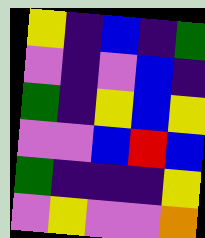[["yellow", "indigo", "blue", "indigo", "green"], ["violet", "indigo", "violet", "blue", "indigo"], ["green", "indigo", "yellow", "blue", "yellow"], ["violet", "violet", "blue", "red", "blue"], ["green", "indigo", "indigo", "indigo", "yellow"], ["violet", "yellow", "violet", "violet", "orange"]]